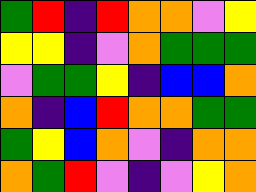[["green", "red", "indigo", "red", "orange", "orange", "violet", "yellow"], ["yellow", "yellow", "indigo", "violet", "orange", "green", "green", "green"], ["violet", "green", "green", "yellow", "indigo", "blue", "blue", "orange"], ["orange", "indigo", "blue", "red", "orange", "orange", "green", "green"], ["green", "yellow", "blue", "orange", "violet", "indigo", "orange", "orange"], ["orange", "green", "red", "violet", "indigo", "violet", "yellow", "orange"]]